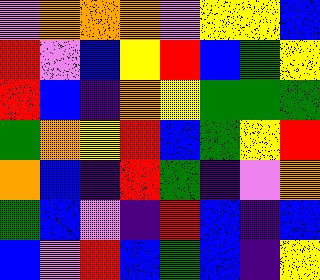[["violet", "orange", "orange", "orange", "violet", "yellow", "yellow", "blue"], ["red", "violet", "blue", "yellow", "red", "blue", "green", "yellow"], ["red", "blue", "indigo", "orange", "yellow", "green", "green", "green"], ["green", "orange", "yellow", "red", "blue", "green", "yellow", "red"], ["orange", "blue", "indigo", "red", "green", "indigo", "violet", "orange"], ["green", "blue", "violet", "indigo", "red", "blue", "indigo", "blue"], ["blue", "violet", "red", "blue", "green", "blue", "indigo", "yellow"]]